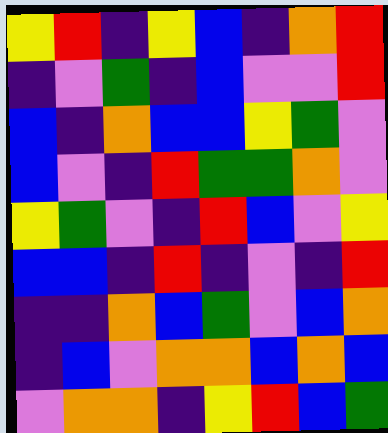[["yellow", "red", "indigo", "yellow", "blue", "indigo", "orange", "red"], ["indigo", "violet", "green", "indigo", "blue", "violet", "violet", "red"], ["blue", "indigo", "orange", "blue", "blue", "yellow", "green", "violet"], ["blue", "violet", "indigo", "red", "green", "green", "orange", "violet"], ["yellow", "green", "violet", "indigo", "red", "blue", "violet", "yellow"], ["blue", "blue", "indigo", "red", "indigo", "violet", "indigo", "red"], ["indigo", "indigo", "orange", "blue", "green", "violet", "blue", "orange"], ["indigo", "blue", "violet", "orange", "orange", "blue", "orange", "blue"], ["violet", "orange", "orange", "indigo", "yellow", "red", "blue", "green"]]